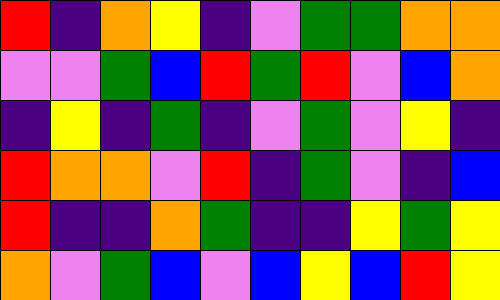[["red", "indigo", "orange", "yellow", "indigo", "violet", "green", "green", "orange", "orange"], ["violet", "violet", "green", "blue", "red", "green", "red", "violet", "blue", "orange"], ["indigo", "yellow", "indigo", "green", "indigo", "violet", "green", "violet", "yellow", "indigo"], ["red", "orange", "orange", "violet", "red", "indigo", "green", "violet", "indigo", "blue"], ["red", "indigo", "indigo", "orange", "green", "indigo", "indigo", "yellow", "green", "yellow"], ["orange", "violet", "green", "blue", "violet", "blue", "yellow", "blue", "red", "yellow"]]